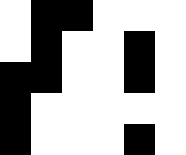[["white", "black", "black", "white", "white", "white"], ["white", "black", "white", "white", "black", "white"], ["black", "black", "white", "white", "black", "white"], ["black", "white", "white", "white", "white", "white"], ["black", "white", "white", "white", "black", "white"]]